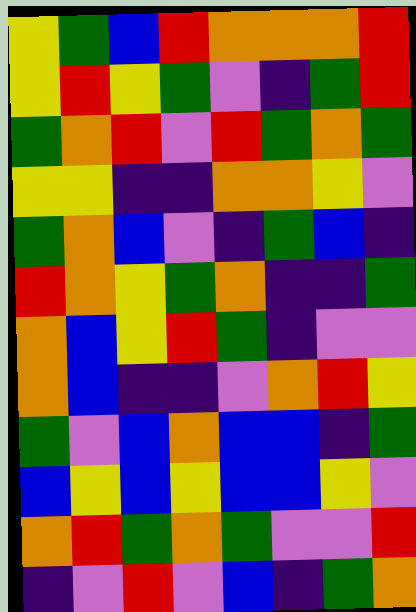[["yellow", "green", "blue", "red", "orange", "orange", "orange", "red"], ["yellow", "red", "yellow", "green", "violet", "indigo", "green", "red"], ["green", "orange", "red", "violet", "red", "green", "orange", "green"], ["yellow", "yellow", "indigo", "indigo", "orange", "orange", "yellow", "violet"], ["green", "orange", "blue", "violet", "indigo", "green", "blue", "indigo"], ["red", "orange", "yellow", "green", "orange", "indigo", "indigo", "green"], ["orange", "blue", "yellow", "red", "green", "indigo", "violet", "violet"], ["orange", "blue", "indigo", "indigo", "violet", "orange", "red", "yellow"], ["green", "violet", "blue", "orange", "blue", "blue", "indigo", "green"], ["blue", "yellow", "blue", "yellow", "blue", "blue", "yellow", "violet"], ["orange", "red", "green", "orange", "green", "violet", "violet", "red"], ["indigo", "violet", "red", "violet", "blue", "indigo", "green", "orange"]]